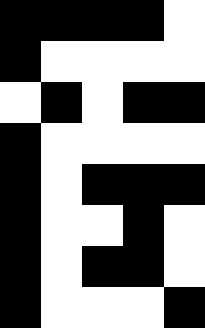[["black", "black", "black", "black", "white"], ["black", "white", "white", "white", "white"], ["white", "black", "white", "black", "black"], ["black", "white", "white", "white", "white"], ["black", "white", "black", "black", "black"], ["black", "white", "white", "black", "white"], ["black", "white", "black", "black", "white"], ["black", "white", "white", "white", "black"]]